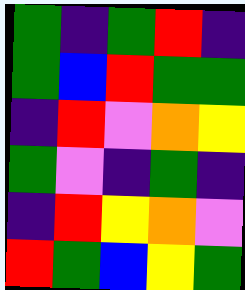[["green", "indigo", "green", "red", "indigo"], ["green", "blue", "red", "green", "green"], ["indigo", "red", "violet", "orange", "yellow"], ["green", "violet", "indigo", "green", "indigo"], ["indigo", "red", "yellow", "orange", "violet"], ["red", "green", "blue", "yellow", "green"]]